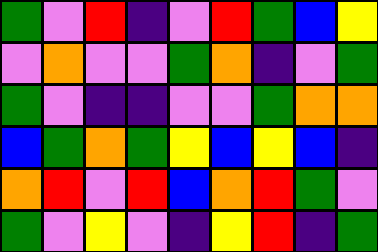[["green", "violet", "red", "indigo", "violet", "red", "green", "blue", "yellow"], ["violet", "orange", "violet", "violet", "green", "orange", "indigo", "violet", "green"], ["green", "violet", "indigo", "indigo", "violet", "violet", "green", "orange", "orange"], ["blue", "green", "orange", "green", "yellow", "blue", "yellow", "blue", "indigo"], ["orange", "red", "violet", "red", "blue", "orange", "red", "green", "violet"], ["green", "violet", "yellow", "violet", "indigo", "yellow", "red", "indigo", "green"]]